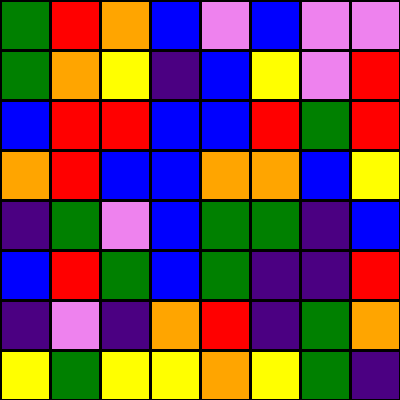[["green", "red", "orange", "blue", "violet", "blue", "violet", "violet"], ["green", "orange", "yellow", "indigo", "blue", "yellow", "violet", "red"], ["blue", "red", "red", "blue", "blue", "red", "green", "red"], ["orange", "red", "blue", "blue", "orange", "orange", "blue", "yellow"], ["indigo", "green", "violet", "blue", "green", "green", "indigo", "blue"], ["blue", "red", "green", "blue", "green", "indigo", "indigo", "red"], ["indigo", "violet", "indigo", "orange", "red", "indigo", "green", "orange"], ["yellow", "green", "yellow", "yellow", "orange", "yellow", "green", "indigo"]]